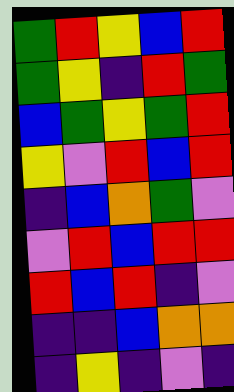[["green", "red", "yellow", "blue", "red"], ["green", "yellow", "indigo", "red", "green"], ["blue", "green", "yellow", "green", "red"], ["yellow", "violet", "red", "blue", "red"], ["indigo", "blue", "orange", "green", "violet"], ["violet", "red", "blue", "red", "red"], ["red", "blue", "red", "indigo", "violet"], ["indigo", "indigo", "blue", "orange", "orange"], ["indigo", "yellow", "indigo", "violet", "indigo"]]